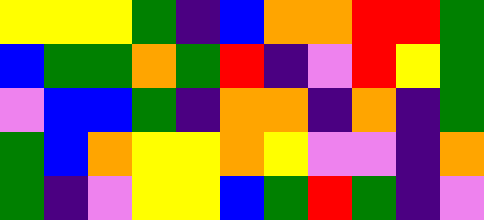[["yellow", "yellow", "yellow", "green", "indigo", "blue", "orange", "orange", "red", "red", "green"], ["blue", "green", "green", "orange", "green", "red", "indigo", "violet", "red", "yellow", "green"], ["violet", "blue", "blue", "green", "indigo", "orange", "orange", "indigo", "orange", "indigo", "green"], ["green", "blue", "orange", "yellow", "yellow", "orange", "yellow", "violet", "violet", "indigo", "orange"], ["green", "indigo", "violet", "yellow", "yellow", "blue", "green", "red", "green", "indigo", "violet"]]